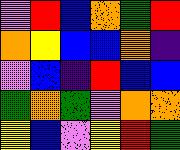[["violet", "red", "blue", "orange", "green", "red"], ["orange", "yellow", "blue", "blue", "orange", "indigo"], ["violet", "blue", "indigo", "red", "blue", "blue"], ["green", "orange", "green", "violet", "orange", "orange"], ["yellow", "blue", "violet", "yellow", "red", "green"]]